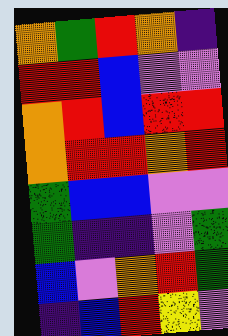[["orange", "green", "red", "orange", "indigo"], ["red", "red", "blue", "violet", "violet"], ["orange", "red", "blue", "red", "red"], ["orange", "red", "red", "orange", "red"], ["green", "blue", "blue", "violet", "violet"], ["green", "indigo", "indigo", "violet", "green"], ["blue", "violet", "orange", "red", "green"], ["indigo", "blue", "red", "yellow", "violet"]]